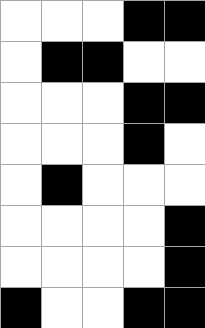[["white", "white", "white", "black", "black"], ["white", "black", "black", "white", "white"], ["white", "white", "white", "black", "black"], ["white", "white", "white", "black", "white"], ["white", "black", "white", "white", "white"], ["white", "white", "white", "white", "black"], ["white", "white", "white", "white", "black"], ["black", "white", "white", "black", "black"]]